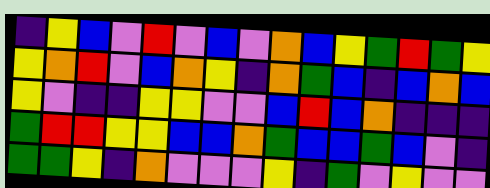[["indigo", "yellow", "blue", "violet", "red", "violet", "blue", "violet", "orange", "blue", "yellow", "green", "red", "green", "yellow"], ["yellow", "orange", "red", "violet", "blue", "orange", "yellow", "indigo", "orange", "green", "blue", "indigo", "blue", "orange", "blue"], ["yellow", "violet", "indigo", "indigo", "yellow", "yellow", "violet", "violet", "blue", "red", "blue", "orange", "indigo", "indigo", "indigo"], ["green", "red", "red", "yellow", "yellow", "blue", "blue", "orange", "green", "blue", "blue", "green", "blue", "violet", "indigo"], ["green", "green", "yellow", "indigo", "orange", "violet", "violet", "violet", "yellow", "indigo", "green", "violet", "yellow", "violet", "violet"]]